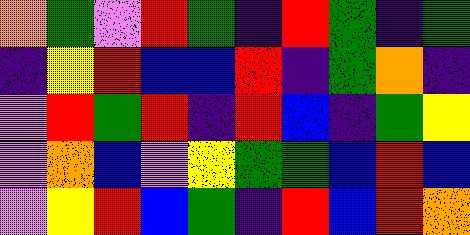[["orange", "green", "violet", "red", "green", "indigo", "red", "green", "indigo", "green"], ["indigo", "yellow", "red", "blue", "blue", "red", "indigo", "green", "orange", "indigo"], ["violet", "red", "green", "red", "indigo", "red", "blue", "indigo", "green", "yellow"], ["violet", "orange", "blue", "violet", "yellow", "green", "green", "blue", "red", "blue"], ["violet", "yellow", "red", "blue", "green", "indigo", "red", "blue", "red", "orange"]]